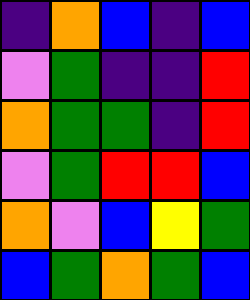[["indigo", "orange", "blue", "indigo", "blue"], ["violet", "green", "indigo", "indigo", "red"], ["orange", "green", "green", "indigo", "red"], ["violet", "green", "red", "red", "blue"], ["orange", "violet", "blue", "yellow", "green"], ["blue", "green", "orange", "green", "blue"]]